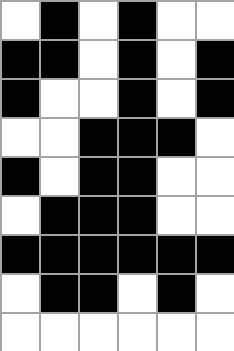[["white", "black", "white", "black", "white", "white"], ["black", "black", "white", "black", "white", "black"], ["black", "white", "white", "black", "white", "black"], ["white", "white", "black", "black", "black", "white"], ["black", "white", "black", "black", "white", "white"], ["white", "black", "black", "black", "white", "white"], ["black", "black", "black", "black", "black", "black"], ["white", "black", "black", "white", "black", "white"], ["white", "white", "white", "white", "white", "white"]]